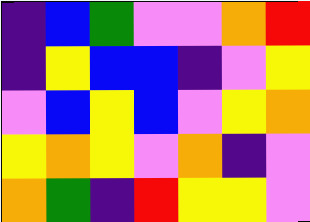[["indigo", "blue", "green", "violet", "violet", "orange", "red"], ["indigo", "yellow", "blue", "blue", "indigo", "violet", "yellow"], ["violet", "blue", "yellow", "blue", "violet", "yellow", "orange"], ["yellow", "orange", "yellow", "violet", "orange", "indigo", "violet"], ["orange", "green", "indigo", "red", "yellow", "yellow", "violet"]]